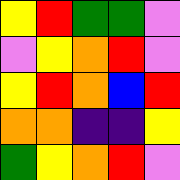[["yellow", "red", "green", "green", "violet"], ["violet", "yellow", "orange", "red", "violet"], ["yellow", "red", "orange", "blue", "red"], ["orange", "orange", "indigo", "indigo", "yellow"], ["green", "yellow", "orange", "red", "violet"]]